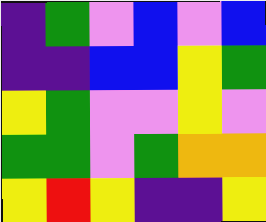[["indigo", "green", "violet", "blue", "violet", "blue"], ["indigo", "indigo", "blue", "blue", "yellow", "green"], ["yellow", "green", "violet", "violet", "yellow", "violet"], ["green", "green", "violet", "green", "orange", "orange"], ["yellow", "red", "yellow", "indigo", "indigo", "yellow"]]